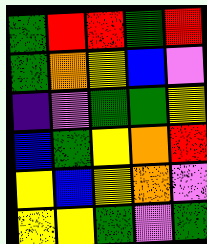[["green", "red", "red", "green", "red"], ["green", "orange", "yellow", "blue", "violet"], ["indigo", "violet", "green", "green", "yellow"], ["blue", "green", "yellow", "orange", "red"], ["yellow", "blue", "yellow", "orange", "violet"], ["yellow", "yellow", "green", "violet", "green"]]